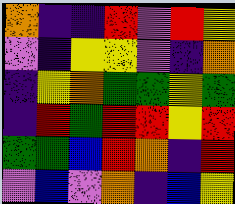[["orange", "indigo", "indigo", "red", "violet", "red", "yellow"], ["violet", "indigo", "yellow", "yellow", "violet", "indigo", "orange"], ["indigo", "yellow", "orange", "green", "green", "yellow", "green"], ["indigo", "red", "green", "red", "red", "yellow", "red"], ["green", "green", "blue", "red", "orange", "indigo", "red"], ["violet", "blue", "violet", "orange", "indigo", "blue", "yellow"]]